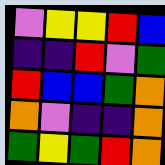[["violet", "yellow", "yellow", "red", "blue"], ["indigo", "indigo", "red", "violet", "green"], ["red", "blue", "blue", "green", "orange"], ["orange", "violet", "indigo", "indigo", "orange"], ["green", "yellow", "green", "red", "orange"]]